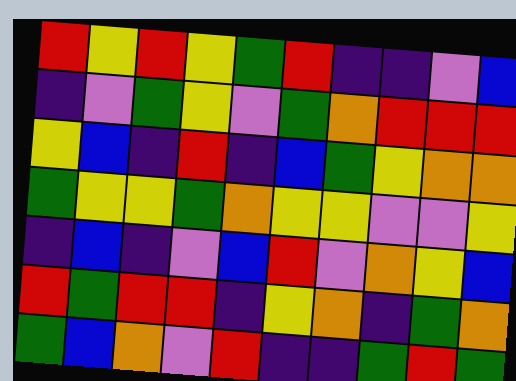[["red", "yellow", "red", "yellow", "green", "red", "indigo", "indigo", "violet", "blue"], ["indigo", "violet", "green", "yellow", "violet", "green", "orange", "red", "red", "red"], ["yellow", "blue", "indigo", "red", "indigo", "blue", "green", "yellow", "orange", "orange"], ["green", "yellow", "yellow", "green", "orange", "yellow", "yellow", "violet", "violet", "yellow"], ["indigo", "blue", "indigo", "violet", "blue", "red", "violet", "orange", "yellow", "blue"], ["red", "green", "red", "red", "indigo", "yellow", "orange", "indigo", "green", "orange"], ["green", "blue", "orange", "violet", "red", "indigo", "indigo", "green", "red", "green"]]